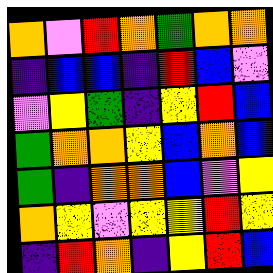[["orange", "violet", "red", "orange", "green", "orange", "orange"], ["indigo", "blue", "blue", "indigo", "red", "blue", "violet"], ["violet", "yellow", "green", "indigo", "yellow", "red", "blue"], ["green", "orange", "orange", "yellow", "blue", "orange", "blue"], ["green", "indigo", "orange", "orange", "blue", "violet", "yellow"], ["orange", "yellow", "violet", "yellow", "yellow", "red", "yellow"], ["indigo", "red", "orange", "indigo", "yellow", "red", "blue"]]